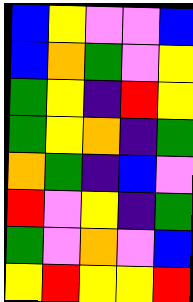[["blue", "yellow", "violet", "violet", "blue"], ["blue", "orange", "green", "violet", "yellow"], ["green", "yellow", "indigo", "red", "yellow"], ["green", "yellow", "orange", "indigo", "green"], ["orange", "green", "indigo", "blue", "violet"], ["red", "violet", "yellow", "indigo", "green"], ["green", "violet", "orange", "violet", "blue"], ["yellow", "red", "yellow", "yellow", "red"]]